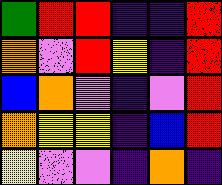[["green", "red", "red", "indigo", "indigo", "red"], ["orange", "violet", "red", "yellow", "indigo", "red"], ["blue", "orange", "violet", "indigo", "violet", "red"], ["orange", "yellow", "yellow", "indigo", "blue", "red"], ["yellow", "violet", "violet", "indigo", "orange", "indigo"]]